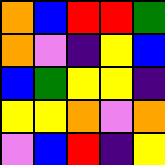[["orange", "blue", "red", "red", "green"], ["orange", "violet", "indigo", "yellow", "blue"], ["blue", "green", "yellow", "yellow", "indigo"], ["yellow", "yellow", "orange", "violet", "orange"], ["violet", "blue", "red", "indigo", "yellow"]]